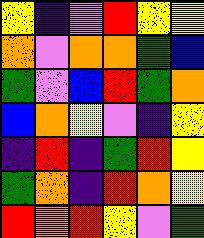[["yellow", "indigo", "violet", "red", "yellow", "yellow"], ["orange", "violet", "orange", "orange", "green", "blue"], ["green", "violet", "blue", "red", "green", "orange"], ["blue", "orange", "yellow", "violet", "indigo", "yellow"], ["indigo", "red", "indigo", "green", "red", "yellow"], ["green", "orange", "indigo", "red", "orange", "yellow"], ["red", "orange", "red", "yellow", "violet", "green"]]